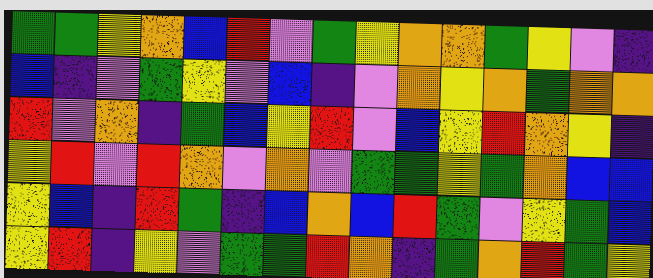[["green", "green", "yellow", "orange", "blue", "red", "violet", "green", "yellow", "orange", "orange", "green", "yellow", "violet", "indigo"], ["blue", "indigo", "violet", "green", "yellow", "violet", "blue", "indigo", "violet", "orange", "yellow", "orange", "green", "orange", "orange"], ["red", "violet", "orange", "indigo", "green", "blue", "yellow", "red", "violet", "blue", "yellow", "red", "orange", "yellow", "indigo"], ["yellow", "red", "violet", "red", "orange", "violet", "orange", "violet", "green", "green", "yellow", "green", "orange", "blue", "blue"], ["yellow", "blue", "indigo", "red", "green", "indigo", "blue", "orange", "blue", "red", "green", "violet", "yellow", "green", "blue"], ["yellow", "red", "indigo", "yellow", "violet", "green", "green", "red", "orange", "indigo", "green", "orange", "red", "green", "yellow"]]